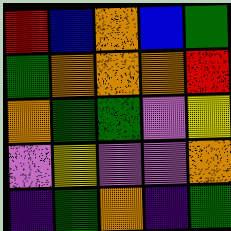[["red", "blue", "orange", "blue", "green"], ["green", "orange", "orange", "orange", "red"], ["orange", "green", "green", "violet", "yellow"], ["violet", "yellow", "violet", "violet", "orange"], ["indigo", "green", "orange", "indigo", "green"]]